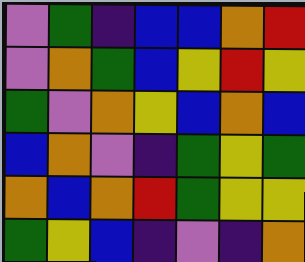[["violet", "green", "indigo", "blue", "blue", "orange", "red"], ["violet", "orange", "green", "blue", "yellow", "red", "yellow"], ["green", "violet", "orange", "yellow", "blue", "orange", "blue"], ["blue", "orange", "violet", "indigo", "green", "yellow", "green"], ["orange", "blue", "orange", "red", "green", "yellow", "yellow"], ["green", "yellow", "blue", "indigo", "violet", "indigo", "orange"]]